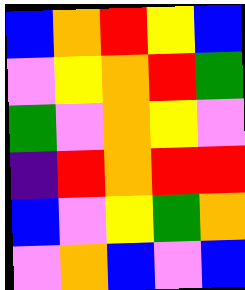[["blue", "orange", "red", "yellow", "blue"], ["violet", "yellow", "orange", "red", "green"], ["green", "violet", "orange", "yellow", "violet"], ["indigo", "red", "orange", "red", "red"], ["blue", "violet", "yellow", "green", "orange"], ["violet", "orange", "blue", "violet", "blue"]]